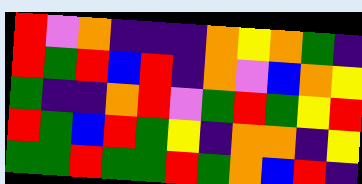[["red", "violet", "orange", "indigo", "indigo", "indigo", "orange", "yellow", "orange", "green", "indigo"], ["red", "green", "red", "blue", "red", "indigo", "orange", "violet", "blue", "orange", "yellow"], ["green", "indigo", "indigo", "orange", "red", "violet", "green", "red", "green", "yellow", "red"], ["red", "green", "blue", "red", "green", "yellow", "indigo", "orange", "orange", "indigo", "yellow"], ["green", "green", "red", "green", "green", "red", "green", "orange", "blue", "red", "indigo"]]